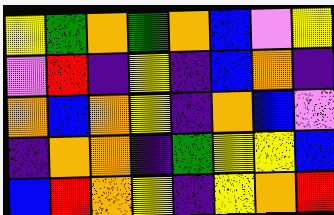[["yellow", "green", "orange", "green", "orange", "blue", "violet", "yellow"], ["violet", "red", "indigo", "yellow", "indigo", "blue", "orange", "indigo"], ["orange", "blue", "orange", "yellow", "indigo", "orange", "blue", "violet"], ["indigo", "orange", "orange", "indigo", "green", "yellow", "yellow", "blue"], ["blue", "red", "orange", "yellow", "indigo", "yellow", "orange", "red"]]